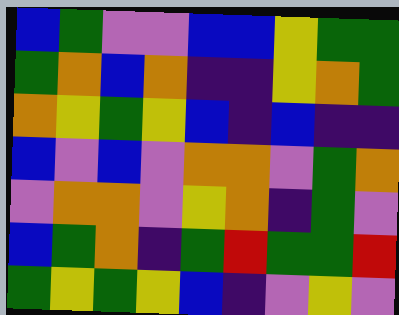[["blue", "green", "violet", "violet", "blue", "blue", "yellow", "green", "green"], ["green", "orange", "blue", "orange", "indigo", "indigo", "yellow", "orange", "green"], ["orange", "yellow", "green", "yellow", "blue", "indigo", "blue", "indigo", "indigo"], ["blue", "violet", "blue", "violet", "orange", "orange", "violet", "green", "orange"], ["violet", "orange", "orange", "violet", "yellow", "orange", "indigo", "green", "violet"], ["blue", "green", "orange", "indigo", "green", "red", "green", "green", "red"], ["green", "yellow", "green", "yellow", "blue", "indigo", "violet", "yellow", "violet"]]